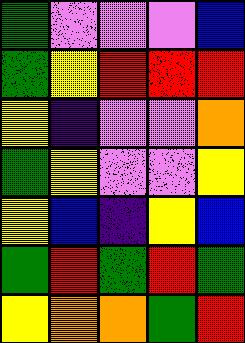[["green", "violet", "violet", "violet", "blue"], ["green", "yellow", "red", "red", "red"], ["yellow", "indigo", "violet", "violet", "orange"], ["green", "yellow", "violet", "violet", "yellow"], ["yellow", "blue", "indigo", "yellow", "blue"], ["green", "red", "green", "red", "green"], ["yellow", "orange", "orange", "green", "red"]]